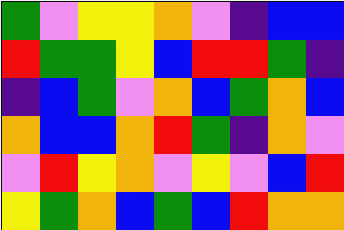[["green", "violet", "yellow", "yellow", "orange", "violet", "indigo", "blue", "blue"], ["red", "green", "green", "yellow", "blue", "red", "red", "green", "indigo"], ["indigo", "blue", "green", "violet", "orange", "blue", "green", "orange", "blue"], ["orange", "blue", "blue", "orange", "red", "green", "indigo", "orange", "violet"], ["violet", "red", "yellow", "orange", "violet", "yellow", "violet", "blue", "red"], ["yellow", "green", "orange", "blue", "green", "blue", "red", "orange", "orange"]]